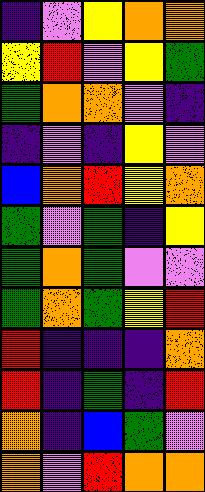[["indigo", "violet", "yellow", "orange", "orange"], ["yellow", "red", "violet", "yellow", "green"], ["green", "orange", "orange", "violet", "indigo"], ["indigo", "violet", "indigo", "yellow", "violet"], ["blue", "orange", "red", "yellow", "orange"], ["green", "violet", "green", "indigo", "yellow"], ["green", "orange", "green", "violet", "violet"], ["green", "orange", "green", "yellow", "red"], ["red", "indigo", "indigo", "indigo", "orange"], ["red", "indigo", "green", "indigo", "red"], ["orange", "indigo", "blue", "green", "violet"], ["orange", "violet", "red", "orange", "orange"]]